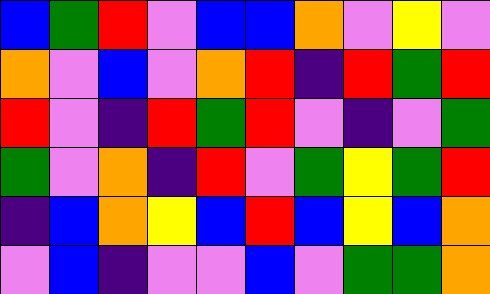[["blue", "green", "red", "violet", "blue", "blue", "orange", "violet", "yellow", "violet"], ["orange", "violet", "blue", "violet", "orange", "red", "indigo", "red", "green", "red"], ["red", "violet", "indigo", "red", "green", "red", "violet", "indigo", "violet", "green"], ["green", "violet", "orange", "indigo", "red", "violet", "green", "yellow", "green", "red"], ["indigo", "blue", "orange", "yellow", "blue", "red", "blue", "yellow", "blue", "orange"], ["violet", "blue", "indigo", "violet", "violet", "blue", "violet", "green", "green", "orange"]]